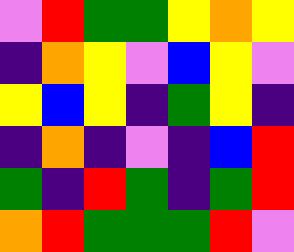[["violet", "red", "green", "green", "yellow", "orange", "yellow"], ["indigo", "orange", "yellow", "violet", "blue", "yellow", "violet"], ["yellow", "blue", "yellow", "indigo", "green", "yellow", "indigo"], ["indigo", "orange", "indigo", "violet", "indigo", "blue", "red"], ["green", "indigo", "red", "green", "indigo", "green", "red"], ["orange", "red", "green", "green", "green", "red", "violet"]]